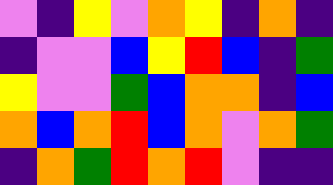[["violet", "indigo", "yellow", "violet", "orange", "yellow", "indigo", "orange", "indigo"], ["indigo", "violet", "violet", "blue", "yellow", "red", "blue", "indigo", "green"], ["yellow", "violet", "violet", "green", "blue", "orange", "orange", "indigo", "blue"], ["orange", "blue", "orange", "red", "blue", "orange", "violet", "orange", "green"], ["indigo", "orange", "green", "red", "orange", "red", "violet", "indigo", "indigo"]]